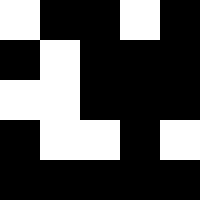[["white", "black", "black", "white", "black"], ["black", "white", "black", "black", "black"], ["white", "white", "black", "black", "black"], ["black", "white", "white", "black", "white"], ["black", "black", "black", "black", "black"]]